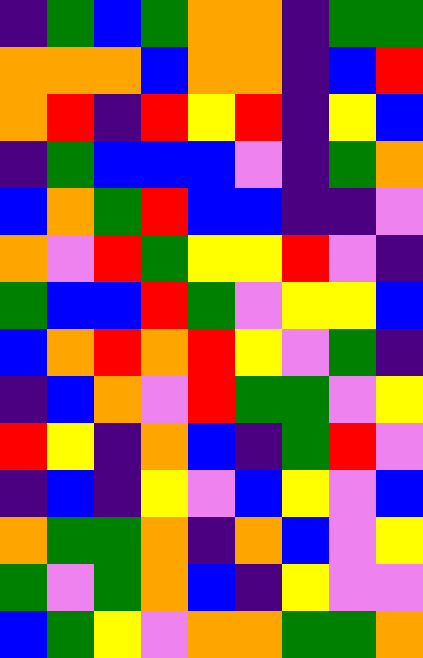[["indigo", "green", "blue", "green", "orange", "orange", "indigo", "green", "green"], ["orange", "orange", "orange", "blue", "orange", "orange", "indigo", "blue", "red"], ["orange", "red", "indigo", "red", "yellow", "red", "indigo", "yellow", "blue"], ["indigo", "green", "blue", "blue", "blue", "violet", "indigo", "green", "orange"], ["blue", "orange", "green", "red", "blue", "blue", "indigo", "indigo", "violet"], ["orange", "violet", "red", "green", "yellow", "yellow", "red", "violet", "indigo"], ["green", "blue", "blue", "red", "green", "violet", "yellow", "yellow", "blue"], ["blue", "orange", "red", "orange", "red", "yellow", "violet", "green", "indigo"], ["indigo", "blue", "orange", "violet", "red", "green", "green", "violet", "yellow"], ["red", "yellow", "indigo", "orange", "blue", "indigo", "green", "red", "violet"], ["indigo", "blue", "indigo", "yellow", "violet", "blue", "yellow", "violet", "blue"], ["orange", "green", "green", "orange", "indigo", "orange", "blue", "violet", "yellow"], ["green", "violet", "green", "orange", "blue", "indigo", "yellow", "violet", "violet"], ["blue", "green", "yellow", "violet", "orange", "orange", "green", "green", "orange"]]